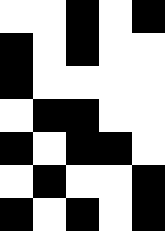[["white", "white", "black", "white", "black"], ["black", "white", "black", "white", "white"], ["black", "white", "white", "white", "white"], ["white", "black", "black", "white", "white"], ["black", "white", "black", "black", "white"], ["white", "black", "white", "white", "black"], ["black", "white", "black", "white", "black"]]